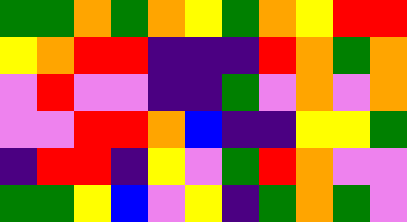[["green", "green", "orange", "green", "orange", "yellow", "green", "orange", "yellow", "red", "red"], ["yellow", "orange", "red", "red", "indigo", "indigo", "indigo", "red", "orange", "green", "orange"], ["violet", "red", "violet", "violet", "indigo", "indigo", "green", "violet", "orange", "violet", "orange"], ["violet", "violet", "red", "red", "orange", "blue", "indigo", "indigo", "yellow", "yellow", "green"], ["indigo", "red", "red", "indigo", "yellow", "violet", "green", "red", "orange", "violet", "violet"], ["green", "green", "yellow", "blue", "violet", "yellow", "indigo", "green", "orange", "green", "violet"]]